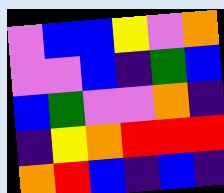[["violet", "blue", "blue", "yellow", "violet", "orange"], ["violet", "violet", "blue", "indigo", "green", "blue"], ["blue", "green", "violet", "violet", "orange", "indigo"], ["indigo", "yellow", "orange", "red", "red", "red"], ["orange", "red", "blue", "indigo", "blue", "indigo"]]